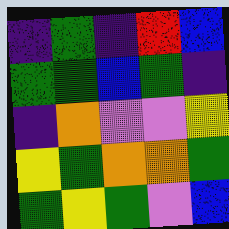[["indigo", "green", "indigo", "red", "blue"], ["green", "green", "blue", "green", "indigo"], ["indigo", "orange", "violet", "violet", "yellow"], ["yellow", "green", "orange", "orange", "green"], ["green", "yellow", "green", "violet", "blue"]]